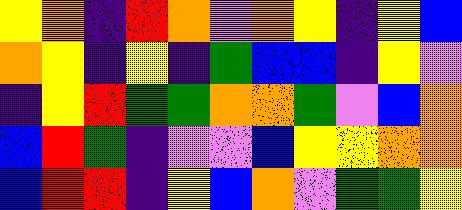[["yellow", "orange", "indigo", "red", "orange", "violet", "orange", "yellow", "indigo", "yellow", "blue"], ["orange", "yellow", "indigo", "yellow", "indigo", "green", "blue", "blue", "indigo", "yellow", "violet"], ["indigo", "yellow", "red", "green", "green", "orange", "orange", "green", "violet", "blue", "orange"], ["blue", "red", "green", "indigo", "violet", "violet", "blue", "yellow", "yellow", "orange", "orange"], ["blue", "red", "red", "indigo", "yellow", "blue", "orange", "violet", "green", "green", "yellow"]]